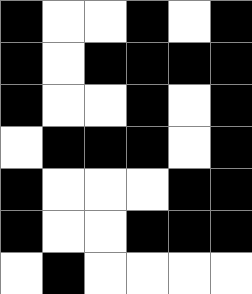[["black", "white", "white", "black", "white", "black"], ["black", "white", "black", "black", "black", "black"], ["black", "white", "white", "black", "white", "black"], ["white", "black", "black", "black", "white", "black"], ["black", "white", "white", "white", "black", "black"], ["black", "white", "white", "black", "black", "black"], ["white", "black", "white", "white", "white", "white"]]